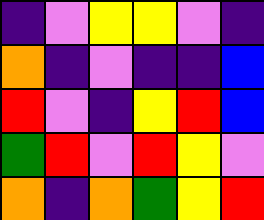[["indigo", "violet", "yellow", "yellow", "violet", "indigo"], ["orange", "indigo", "violet", "indigo", "indigo", "blue"], ["red", "violet", "indigo", "yellow", "red", "blue"], ["green", "red", "violet", "red", "yellow", "violet"], ["orange", "indigo", "orange", "green", "yellow", "red"]]